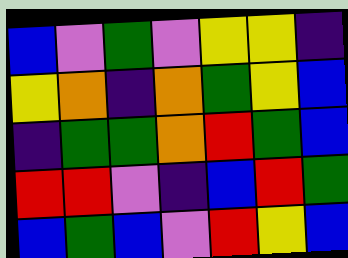[["blue", "violet", "green", "violet", "yellow", "yellow", "indigo"], ["yellow", "orange", "indigo", "orange", "green", "yellow", "blue"], ["indigo", "green", "green", "orange", "red", "green", "blue"], ["red", "red", "violet", "indigo", "blue", "red", "green"], ["blue", "green", "blue", "violet", "red", "yellow", "blue"]]